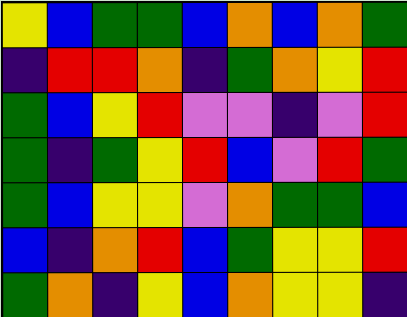[["yellow", "blue", "green", "green", "blue", "orange", "blue", "orange", "green"], ["indigo", "red", "red", "orange", "indigo", "green", "orange", "yellow", "red"], ["green", "blue", "yellow", "red", "violet", "violet", "indigo", "violet", "red"], ["green", "indigo", "green", "yellow", "red", "blue", "violet", "red", "green"], ["green", "blue", "yellow", "yellow", "violet", "orange", "green", "green", "blue"], ["blue", "indigo", "orange", "red", "blue", "green", "yellow", "yellow", "red"], ["green", "orange", "indigo", "yellow", "blue", "orange", "yellow", "yellow", "indigo"]]